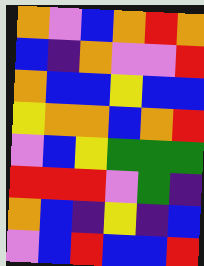[["orange", "violet", "blue", "orange", "red", "orange"], ["blue", "indigo", "orange", "violet", "violet", "red"], ["orange", "blue", "blue", "yellow", "blue", "blue"], ["yellow", "orange", "orange", "blue", "orange", "red"], ["violet", "blue", "yellow", "green", "green", "green"], ["red", "red", "red", "violet", "green", "indigo"], ["orange", "blue", "indigo", "yellow", "indigo", "blue"], ["violet", "blue", "red", "blue", "blue", "red"]]